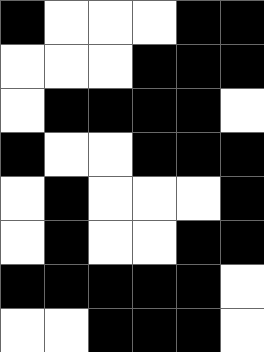[["black", "white", "white", "white", "black", "black"], ["white", "white", "white", "black", "black", "black"], ["white", "black", "black", "black", "black", "white"], ["black", "white", "white", "black", "black", "black"], ["white", "black", "white", "white", "white", "black"], ["white", "black", "white", "white", "black", "black"], ["black", "black", "black", "black", "black", "white"], ["white", "white", "black", "black", "black", "white"]]